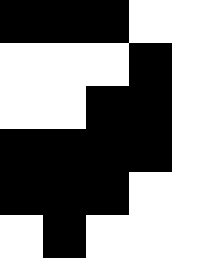[["black", "black", "black", "white", "white"], ["white", "white", "white", "black", "white"], ["white", "white", "black", "black", "white"], ["black", "black", "black", "black", "white"], ["black", "black", "black", "white", "white"], ["white", "black", "white", "white", "white"]]